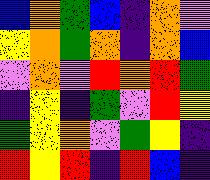[["blue", "orange", "green", "blue", "indigo", "orange", "violet"], ["yellow", "orange", "green", "orange", "indigo", "orange", "blue"], ["violet", "orange", "violet", "red", "orange", "red", "green"], ["indigo", "yellow", "indigo", "green", "violet", "red", "yellow"], ["green", "yellow", "orange", "violet", "green", "yellow", "indigo"], ["red", "yellow", "red", "indigo", "red", "blue", "indigo"]]